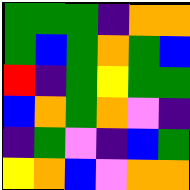[["green", "green", "green", "indigo", "orange", "orange"], ["green", "blue", "green", "orange", "green", "blue"], ["red", "indigo", "green", "yellow", "green", "green"], ["blue", "orange", "green", "orange", "violet", "indigo"], ["indigo", "green", "violet", "indigo", "blue", "green"], ["yellow", "orange", "blue", "violet", "orange", "orange"]]